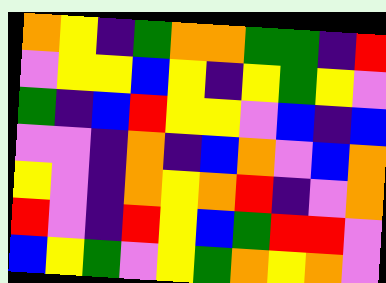[["orange", "yellow", "indigo", "green", "orange", "orange", "green", "green", "indigo", "red"], ["violet", "yellow", "yellow", "blue", "yellow", "indigo", "yellow", "green", "yellow", "violet"], ["green", "indigo", "blue", "red", "yellow", "yellow", "violet", "blue", "indigo", "blue"], ["violet", "violet", "indigo", "orange", "indigo", "blue", "orange", "violet", "blue", "orange"], ["yellow", "violet", "indigo", "orange", "yellow", "orange", "red", "indigo", "violet", "orange"], ["red", "violet", "indigo", "red", "yellow", "blue", "green", "red", "red", "violet"], ["blue", "yellow", "green", "violet", "yellow", "green", "orange", "yellow", "orange", "violet"]]